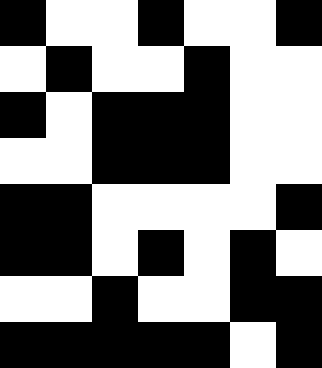[["black", "white", "white", "black", "white", "white", "black"], ["white", "black", "white", "white", "black", "white", "white"], ["black", "white", "black", "black", "black", "white", "white"], ["white", "white", "black", "black", "black", "white", "white"], ["black", "black", "white", "white", "white", "white", "black"], ["black", "black", "white", "black", "white", "black", "white"], ["white", "white", "black", "white", "white", "black", "black"], ["black", "black", "black", "black", "black", "white", "black"]]